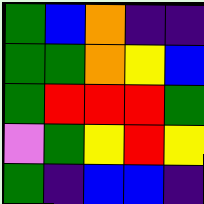[["green", "blue", "orange", "indigo", "indigo"], ["green", "green", "orange", "yellow", "blue"], ["green", "red", "red", "red", "green"], ["violet", "green", "yellow", "red", "yellow"], ["green", "indigo", "blue", "blue", "indigo"]]